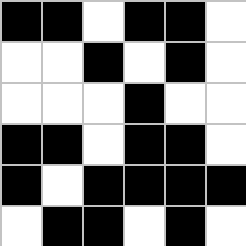[["black", "black", "white", "black", "black", "white"], ["white", "white", "black", "white", "black", "white"], ["white", "white", "white", "black", "white", "white"], ["black", "black", "white", "black", "black", "white"], ["black", "white", "black", "black", "black", "black"], ["white", "black", "black", "white", "black", "white"]]